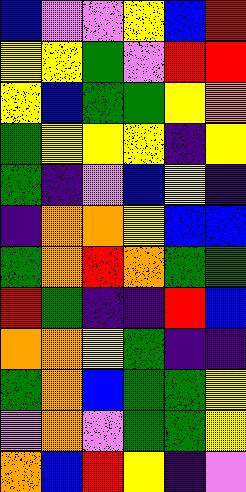[["blue", "violet", "violet", "yellow", "blue", "red"], ["yellow", "yellow", "green", "violet", "red", "red"], ["yellow", "blue", "green", "green", "yellow", "orange"], ["green", "yellow", "yellow", "yellow", "indigo", "yellow"], ["green", "indigo", "violet", "blue", "yellow", "indigo"], ["indigo", "orange", "orange", "yellow", "blue", "blue"], ["green", "orange", "red", "orange", "green", "green"], ["red", "green", "indigo", "indigo", "red", "blue"], ["orange", "orange", "yellow", "green", "indigo", "indigo"], ["green", "orange", "blue", "green", "green", "yellow"], ["violet", "orange", "violet", "green", "green", "yellow"], ["orange", "blue", "red", "yellow", "indigo", "violet"]]